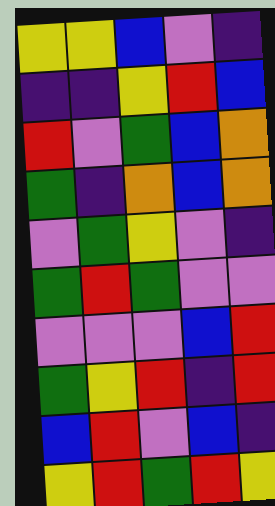[["yellow", "yellow", "blue", "violet", "indigo"], ["indigo", "indigo", "yellow", "red", "blue"], ["red", "violet", "green", "blue", "orange"], ["green", "indigo", "orange", "blue", "orange"], ["violet", "green", "yellow", "violet", "indigo"], ["green", "red", "green", "violet", "violet"], ["violet", "violet", "violet", "blue", "red"], ["green", "yellow", "red", "indigo", "red"], ["blue", "red", "violet", "blue", "indigo"], ["yellow", "red", "green", "red", "yellow"]]